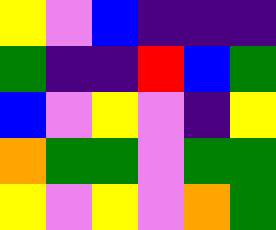[["yellow", "violet", "blue", "indigo", "indigo", "indigo"], ["green", "indigo", "indigo", "red", "blue", "green"], ["blue", "violet", "yellow", "violet", "indigo", "yellow"], ["orange", "green", "green", "violet", "green", "green"], ["yellow", "violet", "yellow", "violet", "orange", "green"]]